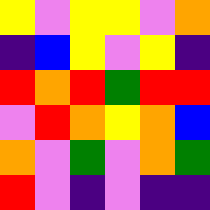[["yellow", "violet", "yellow", "yellow", "violet", "orange"], ["indigo", "blue", "yellow", "violet", "yellow", "indigo"], ["red", "orange", "red", "green", "red", "red"], ["violet", "red", "orange", "yellow", "orange", "blue"], ["orange", "violet", "green", "violet", "orange", "green"], ["red", "violet", "indigo", "violet", "indigo", "indigo"]]